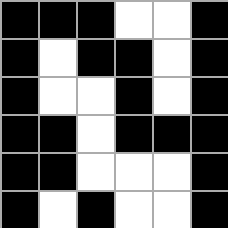[["black", "black", "black", "white", "white", "black"], ["black", "white", "black", "black", "white", "black"], ["black", "white", "white", "black", "white", "black"], ["black", "black", "white", "black", "black", "black"], ["black", "black", "white", "white", "white", "black"], ["black", "white", "black", "white", "white", "black"]]